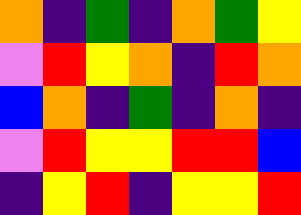[["orange", "indigo", "green", "indigo", "orange", "green", "yellow"], ["violet", "red", "yellow", "orange", "indigo", "red", "orange"], ["blue", "orange", "indigo", "green", "indigo", "orange", "indigo"], ["violet", "red", "yellow", "yellow", "red", "red", "blue"], ["indigo", "yellow", "red", "indigo", "yellow", "yellow", "red"]]